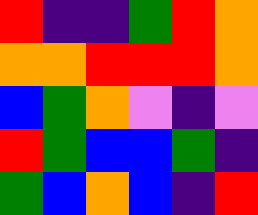[["red", "indigo", "indigo", "green", "red", "orange"], ["orange", "orange", "red", "red", "red", "orange"], ["blue", "green", "orange", "violet", "indigo", "violet"], ["red", "green", "blue", "blue", "green", "indigo"], ["green", "blue", "orange", "blue", "indigo", "red"]]